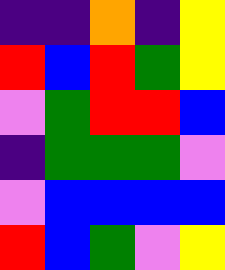[["indigo", "indigo", "orange", "indigo", "yellow"], ["red", "blue", "red", "green", "yellow"], ["violet", "green", "red", "red", "blue"], ["indigo", "green", "green", "green", "violet"], ["violet", "blue", "blue", "blue", "blue"], ["red", "blue", "green", "violet", "yellow"]]